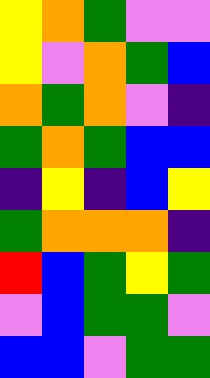[["yellow", "orange", "green", "violet", "violet"], ["yellow", "violet", "orange", "green", "blue"], ["orange", "green", "orange", "violet", "indigo"], ["green", "orange", "green", "blue", "blue"], ["indigo", "yellow", "indigo", "blue", "yellow"], ["green", "orange", "orange", "orange", "indigo"], ["red", "blue", "green", "yellow", "green"], ["violet", "blue", "green", "green", "violet"], ["blue", "blue", "violet", "green", "green"]]